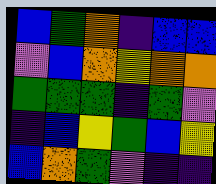[["blue", "green", "orange", "indigo", "blue", "blue"], ["violet", "blue", "orange", "yellow", "orange", "orange"], ["green", "green", "green", "indigo", "green", "violet"], ["indigo", "blue", "yellow", "green", "blue", "yellow"], ["blue", "orange", "green", "violet", "indigo", "indigo"]]